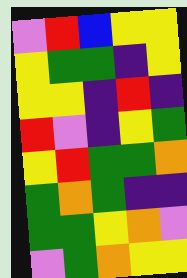[["violet", "red", "blue", "yellow", "yellow"], ["yellow", "green", "green", "indigo", "yellow"], ["yellow", "yellow", "indigo", "red", "indigo"], ["red", "violet", "indigo", "yellow", "green"], ["yellow", "red", "green", "green", "orange"], ["green", "orange", "green", "indigo", "indigo"], ["green", "green", "yellow", "orange", "violet"], ["violet", "green", "orange", "yellow", "yellow"]]